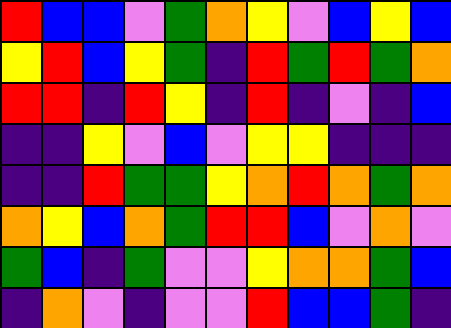[["red", "blue", "blue", "violet", "green", "orange", "yellow", "violet", "blue", "yellow", "blue"], ["yellow", "red", "blue", "yellow", "green", "indigo", "red", "green", "red", "green", "orange"], ["red", "red", "indigo", "red", "yellow", "indigo", "red", "indigo", "violet", "indigo", "blue"], ["indigo", "indigo", "yellow", "violet", "blue", "violet", "yellow", "yellow", "indigo", "indigo", "indigo"], ["indigo", "indigo", "red", "green", "green", "yellow", "orange", "red", "orange", "green", "orange"], ["orange", "yellow", "blue", "orange", "green", "red", "red", "blue", "violet", "orange", "violet"], ["green", "blue", "indigo", "green", "violet", "violet", "yellow", "orange", "orange", "green", "blue"], ["indigo", "orange", "violet", "indigo", "violet", "violet", "red", "blue", "blue", "green", "indigo"]]